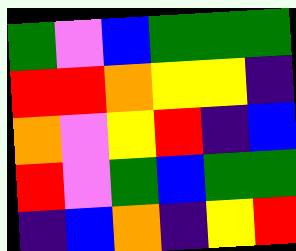[["green", "violet", "blue", "green", "green", "green"], ["red", "red", "orange", "yellow", "yellow", "indigo"], ["orange", "violet", "yellow", "red", "indigo", "blue"], ["red", "violet", "green", "blue", "green", "green"], ["indigo", "blue", "orange", "indigo", "yellow", "red"]]